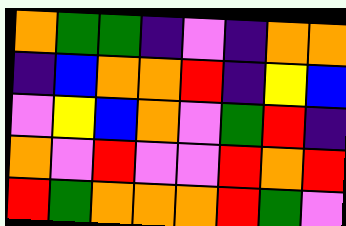[["orange", "green", "green", "indigo", "violet", "indigo", "orange", "orange"], ["indigo", "blue", "orange", "orange", "red", "indigo", "yellow", "blue"], ["violet", "yellow", "blue", "orange", "violet", "green", "red", "indigo"], ["orange", "violet", "red", "violet", "violet", "red", "orange", "red"], ["red", "green", "orange", "orange", "orange", "red", "green", "violet"]]